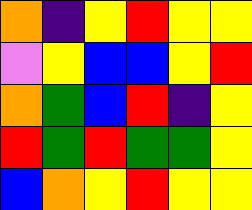[["orange", "indigo", "yellow", "red", "yellow", "yellow"], ["violet", "yellow", "blue", "blue", "yellow", "red"], ["orange", "green", "blue", "red", "indigo", "yellow"], ["red", "green", "red", "green", "green", "yellow"], ["blue", "orange", "yellow", "red", "yellow", "yellow"]]